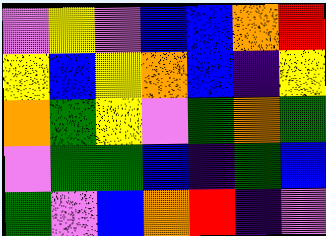[["violet", "yellow", "violet", "blue", "blue", "orange", "red"], ["yellow", "blue", "yellow", "orange", "blue", "indigo", "yellow"], ["orange", "green", "yellow", "violet", "green", "orange", "green"], ["violet", "green", "green", "blue", "indigo", "green", "blue"], ["green", "violet", "blue", "orange", "red", "indigo", "violet"]]